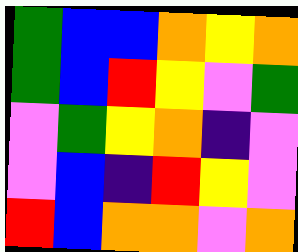[["green", "blue", "blue", "orange", "yellow", "orange"], ["green", "blue", "red", "yellow", "violet", "green"], ["violet", "green", "yellow", "orange", "indigo", "violet"], ["violet", "blue", "indigo", "red", "yellow", "violet"], ["red", "blue", "orange", "orange", "violet", "orange"]]